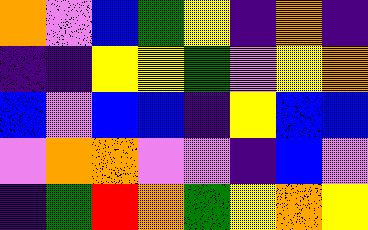[["orange", "violet", "blue", "green", "yellow", "indigo", "orange", "indigo"], ["indigo", "indigo", "yellow", "yellow", "green", "violet", "yellow", "orange"], ["blue", "violet", "blue", "blue", "indigo", "yellow", "blue", "blue"], ["violet", "orange", "orange", "violet", "violet", "indigo", "blue", "violet"], ["indigo", "green", "red", "orange", "green", "yellow", "orange", "yellow"]]